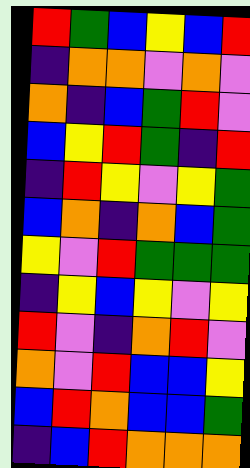[["red", "green", "blue", "yellow", "blue", "red"], ["indigo", "orange", "orange", "violet", "orange", "violet"], ["orange", "indigo", "blue", "green", "red", "violet"], ["blue", "yellow", "red", "green", "indigo", "red"], ["indigo", "red", "yellow", "violet", "yellow", "green"], ["blue", "orange", "indigo", "orange", "blue", "green"], ["yellow", "violet", "red", "green", "green", "green"], ["indigo", "yellow", "blue", "yellow", "violet", "yellow"], ["red", "violet", "indigo", "orange", "red", "violet"], ["orange", "violet", "red", "blue", "blue", "yellow"], ["blue", "red", "orange", "blue", "blue", "green"], ["indigo", "blue", "red", "orange", "orange", "orange"]]